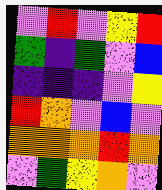[["violet", "red", "violet", "yellow", "red"], ["green", "indigo", "green", "violet", "blue"], ["indigo", "indigo", "indigo", "violet", "yellow"], ["red", "orange", "violet", "blue", "violet"], ["orange", "orange", "orange", "red", "orange"], ["violet", "green", "yellow", "orange", "violet"]]